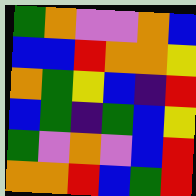[["green", "orange", "violet", "violet", "orange", "blue"], ["blue", "blue", "red", "orange", "orange", "yellow"], ["orange", "green", "yellow", "blue", "indigo", "red"], ["blue", "green", "indigo", "green", "blue", "yellow"], ["green", "violet", "orange", "violet", "blue", "red"], ["orange", "orange", "red", "blue", "green", "red"]]